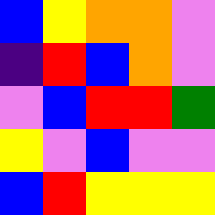[["blue", "yellow", "orange", "orange", "violet"], ["indigo", "red", "blue", "orange", "violet"], ["violet", "blue", "red", "red", "green"], ["yellow", "violet", "blue", "violet", "violet"], ["blue", "red", "yellow", "yellow", "yellow"]]